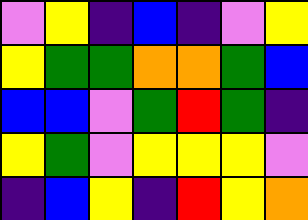[["violet", "yellow", "indigo", "blue", "indigo", "violet", "yellow"], ["yellow", "green", "green", "orange", "orange", "green", "blue"], ["blue", "blue", "violet", "green", "red", "green", "indigo"], ["yellow", "green", "violet", "yellow", "yellow", "yellow", "violet"], ["indigo", "blue", "yellow", "indigo", "red", "yellow", "orange"]]